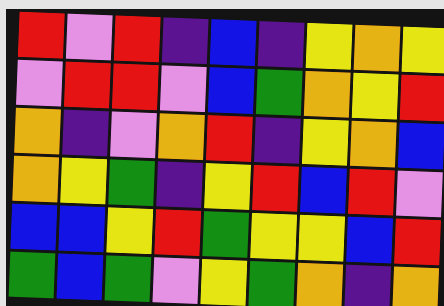[["red", "violet", "red", "indigo", "blue", "indigo", "yellow", "orange", "yellow"], ["violet", "red", "red", "violet", "blue", "green", "orange", "yellow", "red"], ["orange", "indigo", "violet", "orange", "red", "indigo", "yellow", "orange", "blue"], ["orange", "yellow", "green", "indigo", "yellow", "red", "blue", "red", "violet"], ["blue", "blue", "yellow", "red", "green", "yellow", "yellow", "blue", "red"], ["green", "blue", "green", "violet", "yellow", "green", "orange", "indigo", "orange"]]